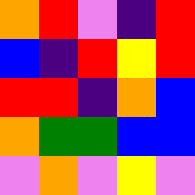[["orange", "red", "violet", "indigo", "red"], ["blue", "indigo", "red", "yellow", "red"], ["red", "red", "indigo", "orange", "blue"], ["orange", "green", "green", "blue", "blue"], ["violet", "orange", "violet", "yellow", "violet"]]